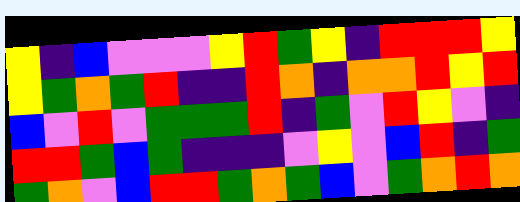[["yellow", "indigo", "blue", "violet", "violet", "violet", "yellow", "red", "green", "yellow", "indigo", "red", "red", "red", "yellow"], ["yellow", "green", "orange", "green", "red", "indigo", "indigo", "red", "orange", "indigo", "orange", "orange", "red", "yellow", "red"], ["blue", "violet", "red", "violet", "green", "green", "green", "red", "indigo", "green", "violet", "red", "yellow", "violet", "indigo"], ["red", "red", "green", "blue", "green", "indigo", "indigo", "indigo", "violet", "yellow", "violet", "blue", "red", "indigo", "green"], ["green", "orange", "violet", "blue", "red", "red", "green", "orange", "green", "blue", "violet", "green", "orange", "red", "orange"]]